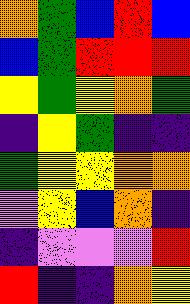[["orange", "green", "blue", "red", "blue"], ["blue", "green", "red", "red", "red"], ["yellow", "green", "yellow", "orange", "green"], ["indigo", "yellow", "green", "indigo", "indigo"], ["green", "yellow", "yellow", "orange", "orange"], ["violet", "yellow", "blue", "orange", "indigo"], ["indigo", "violet", "violet", "violet", "red"], ["red", "indigo", "indigo", "orange", "yellow"]]